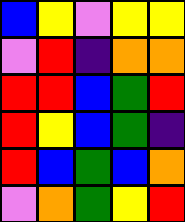[["blue", "yellow", "violet", "yellow", "yellow"], ["violet", "red", "indigo", "orange", "orange"], ["red", "red", "blue", "green", "red"], ["red", "yellow", "blue", "green", "indigo"], ["red", "blue", "green", "blue", "orange"], ["violet", "orange", "green", "yellow", "red"]]